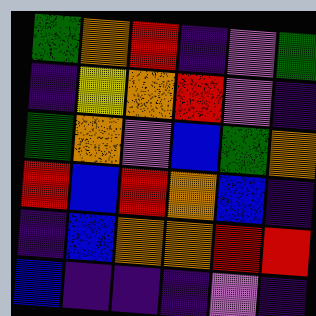[["green", "orange", "red", "indigo", "violet", "green"], ["indigo", "yellow", "orange", "red", "violet", "indigo"], ["green", "orange", "violet", "blue", "green", "orange"], ["red", "blue", "red", "orange", "blue", "indigo"], ["indigo", "blue", "orange", "orange", "red", "red"], ["blue", "indigo", "indigo", "indigo", "violet", "indigo"]]